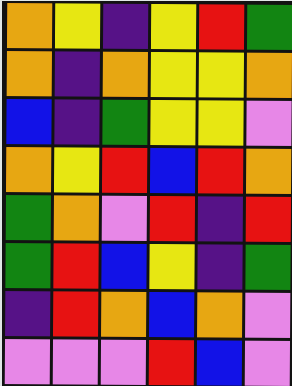[["orange", "yellow", "indigo", "yellow", "red", "green"], ["orange", "indigo", "orange", "yellow", "yellow", "orange"], ["blue", "indigo", "green", "yellow", "yellow", "violet"], ["orange", "yellow", "red", "blue", "red", "orange"], ["green", "orange", "violet", "red", "indigo", "red"], ["green", "red", "blue", "yellow", "indigo", "green"], ["indigo", "red", "orange", "blue", "orange", "violet"], ["violet", "violet", "violet", "red", "blue", "violet"]]